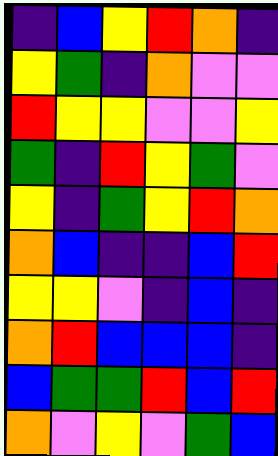[["indigo", "blue", "yellow", "red", "orange", "indigo"], ["yellow", "green", "indigo", "orange", "violet", "violet"], ["red", "yellow", "yellow", "violet", "violet", "yellow"], ["green", "indigo", "red", "yellow", "green", "violet"], ["yellow", "indigo", "green", "yellow", "red", "orange"], ["orange", "blue", "indigo", "indigo", "blue", "red"], ["yellow", "yellow", "violet", "indigo", "blue", "indigo"], ["orange", "red", "blue", "blue", "blue", "indigo"], ["blue", "green", "green", "red", "blue", "red"], ["orange", "violet", "yellow", "violet", "green", "blue"]]